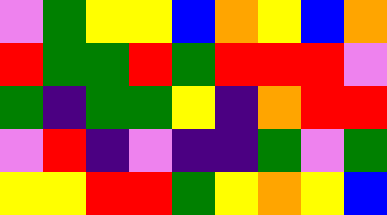[["violet", "green", "yellow", "yellow", "blue", "orange", "yellow", "blue", "orange"], ["red", "green", "green", "red", "green", "red", "red", "red", "violet"], ["green", "indigo", "green", "green", "yellow", "indigo", "orange", "red", "red"], ["violet", "red", "indigo", "violet", "indigo", "indigo", "green", "violet", "green"], ["yellow", "yellow", "red", "red", "green", "yellow", "orange", "yellow", "blue"]]